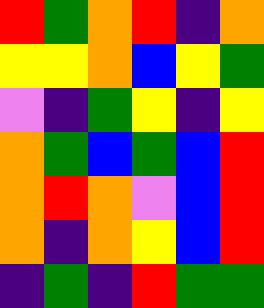[["red", "green", "orange", "red", "indigo", "orange"], ["yellow", "yellow", "orange", "blue", "yellow", "green"], ["violet", "indigo", "green", "yellow", "indigo", "yellow"], ["orange", "green", "blue", "green", "blue", "red"], ["orange", "red", "orange", "violet", "blue", "red"], ["orange", "indigo", "orange", "yellow", "blue", "red"], ["indigo", "green", "indigo", "red", "green", "green"]]